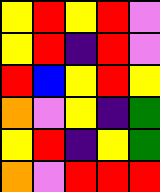[["yellow", "red", "yellow", "red", "violet"], ["yellow", "red", "indigo", "red", "violet"], ["red", "blue", "yellow", "red", "yellow"], ["orange", "violet", "yellow", "indigo", "green"], ["yellow", "red", "indigo", "yellow", "green"], ["orange", "violet", "red", "red", "red"]]